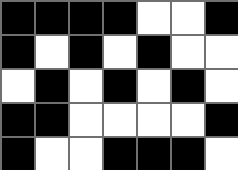[["black", "black", "black", "black", "white", "white", "black"], ["black", "white", "black", "white", "black", "white", "white"], ["white", "black", "white", "black", "white", "black", "white"], ["black", "black", "white", "white", "white", "white", "black"], ["black", "white", "white", "black", "black", "black", "white"]]